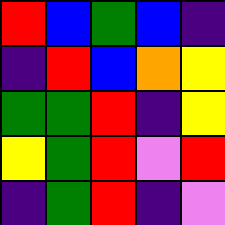[["red", "blue", "green", "blue", "indigo"], ["indigo", "red", "blue", "orange", "yellow"], ["green", "green", "red", "indigo", "yellow"], ["yellow", "green", "red", "violet", "red"], ["indigo", "green", "red", "indigo", "violet"]]